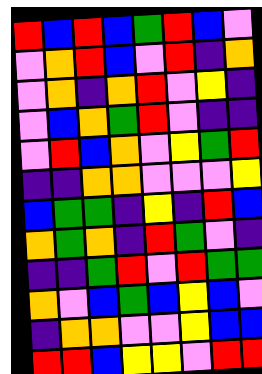[["red", "blue", "red", "blue", "green", "red", "blue", "violet"], ["violet", "orange", "red", "blue", "violet", "red", "indigo", "orange"], ["violet", "orange", "indigo", "orange", "red", "violet", "yellow", "indigo"], ["violet", "blue", "orange", "green", "red", "violet", "indigo", "indigo"], ["violet", "red", "blue", "orange", "violet", "yellow", "green", "red"], ["indigo", "indigo", "orange", "orange", "violet", "violet", "violet", "yellow"], ["blue", "green", "green", "indigo", "yellow", "indigo", "red", "blue"], ["orange", "green", "orange", "indigo", "red", "green", "violet", "indigo"], ["indigo", "indigo", "green", "red", "violet", "red", "green", "green"], ["orange", "violet", "blue", "green", "blue", "yellow", "blue", "violet"], ["indigo", "orange", "orange", "violet", "violet", "yellow", "blue", "blue"], ["red", "red", "blue", "yellow", "yellow", "violet", "red", "red"]]